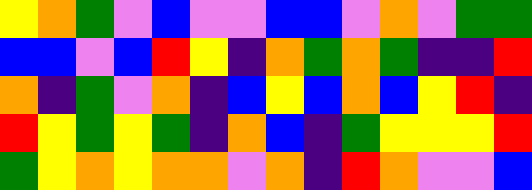[["yellow", "orange", "green", "violet", "blue", "violet", "violet", "blue", "blue", "violet", "orange", "violet", "green", "green"], ["blue", "blue", "violet", "blue", "red", "yellow", "indigo", "orange", "green", "orange", "green", "indigo", "indigo", "red"], ["orange", "indigo", "green", "violet", "orange", "indigo", "blue", "yellow", "blue", "orange", "blue", "yellow", "red", "indigo"], ["red", "yellow", "green", "yellow", "green", "indigo", "orange", "blue", "indigo", "green", "yellow", "yellow", "yellow", "red"], ["green", "yellow", "orange", "yellow", "orange", "orange", "violet", "orange", "indigo", "red", "orange", "violet", "violet", "blue"]]